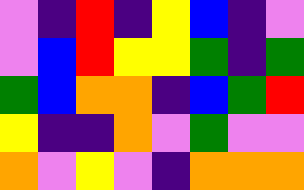[["violet", "indigo", "red", "indigo", "yellow", "blue", "indigo", "violet"], ["violet", "blue", "red", "yellow", "yellow", "green", "indigo", "green"], ["green", "blue", "orange", "orange", "indigo", "blue", "green", "red"], ["yellow", "indigo", "indigo", "orange", "violet", "green", "violet", "violet"], ["orange", "violet", "yellow", "violet", "indigo", "orange", "orange", "orange"]]